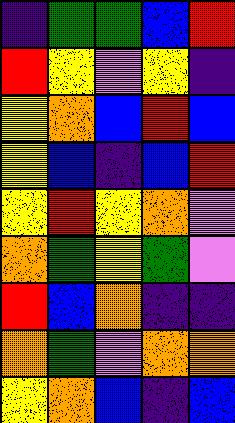[["indigo", "green", "green", "blue", "red"], ["red", "yellow", "violet", "yellow", "indigo"], ["yellow", "orange", "blue", "red", "blue"], ["yellow", "blue", "indigo", "blue", "red"], ["yellow", "red", "yellow", "orange", "violet"], ["orange", "green", "yellow", "green", "violet"], ["red", "blue", "orange", "indigo", "indigo"], ["orange", "green", "violet", "orange", "orange"], ["yellow", "orange", "blue", "indigo", "blue"]]